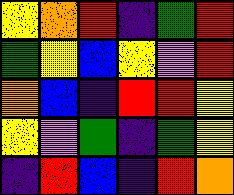[["yellow", "orange", "red", "indigo", "green", "red"], ["green", "yellow", "blue", "yellow", "violet", "red"], ["orange", "blue", "indigo", "red", "red", "yellow"], ["yellow", "violet", "green", "indigo", "green", "yellow"], ["indigo", "red", "blue", "indigo", "red", "orange"]]